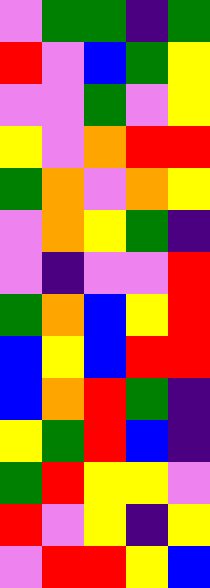[["violet", "green", "green", "indigo", "green"], ["red", "violet", "blue", "green", "yellow"], ["violet", "violet", "green", "violet", "yellow"], ["yellow", "violet", "orange", "red", "red"], ["green", "orange", "violet", "orange", "yellow"], ["violet", "orange", "yellow", "green", "indigo"], ["violet", "indigo", "violet", "violet", "red"], ["green", "orange", "blue", "yellow", "red"], ["blue", "yellow", "blue", "red", "red"], ["blue", "orange", "red", "green", "indigo"], ["yellow", "green", "red", "blue", "indigo"], ["green", "red", "yellow", "yellow", "violet"], ["red", "violet", "yellow", "indigo", "yellow"], ["violet", "red", "red", "yellow", "blue"]]